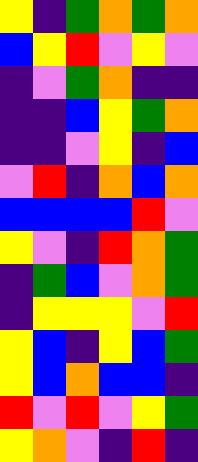[["yellow", "indigo", "green", "orange", "green", "orange"], ["blue", "yellow", "red", "violet", "yellow", "violet"], ["indigo", "violet", "green", "orange", "indigo", "indigo"], ["indigo", "indigo", "blue", "yellow", "green", "orange"], ["indigo", "indigo", "violet", "yellow", "indigo", "blue"], ["violet", "red", "indigo", "orange", "blue", "orange"], ["blue", "blue", "blue", "blue", "red", "violet"], ["yellow", "violet", "indigo", "red", "orange", "green"], ["indigo", "green", "blue", "violet", "orange", "green"], ["indigo", "yellow", "yellow", "yellow", "violet", "red"], ["yellow", "blue", "indigo", "yellow", "blue", "green"], ["yellow", "blue", "orange", "blue", "blue", "indigo"], ["red", "violet", "red", "violet", "yellow", "green"], ["yellow", "orange", "violet", "indigo", "red", "indigo"]]